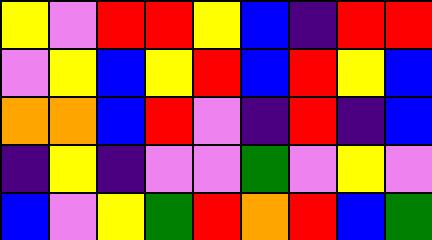[["yellow", "violet", "red", "red", "yellow", "blue", "indigo", "red", "red"], ["violet", "yellow", "blue", "yellow", "red", "blue", "red", "yellow", "blue"], ["orange", "orange", "blue", "red", "violet", "indigo", "red", "indigo", "blue"], ["indigo", "yellow", "indigo", "violet", "violet", "green", "violet", "yellow", "violet"], ["blue", "violet", "yellow", "green", "red", "orange", "red", "blue", "green"]]